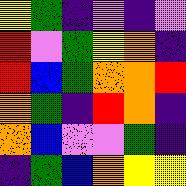[["yellow", "green", "indigo", "violet", "indigo", "violet"], ["red", "violet", "green", "yellow", "orange", "indigo"], ["red", "blue", "green", "orange", "orange", "red"], ["orange", "green", "indigo", "red", "orange", "indigo"], ["orange", "blue", "violet", "violet", "green", "indigo"], ["indigo", "green", "blue", "orange", "yellow", "yellow"]]